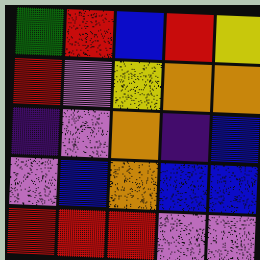[["green", "red", "blue", "red", "yellow"], ["red", "violet", "yellow", "orange", "orange"], ["indigo", "violet", "orange", "indigo", "blue"], ["violet", "blue", "orange", "blue", "blue"], ["red", "red", "red", "violet", "violet"]]